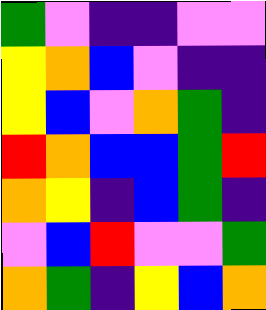[["green", "violet", "indigo", "indigo", "violet", "violet"], ["yellow", "orange", "blue", "violet", "indigo", "indigo"], ["yellow", "blue", "violet", "orange", "green", "indigo"], ["red", "orange", "blue", "blue", "green", "red"], ["orange", "yellow", "indigo", "blue", "green", "indigo"], ["violet", "blue", "red", "violet", "violet", "green"], ["orange", "green", "indigo", "yellow", "blue", "orange"]]